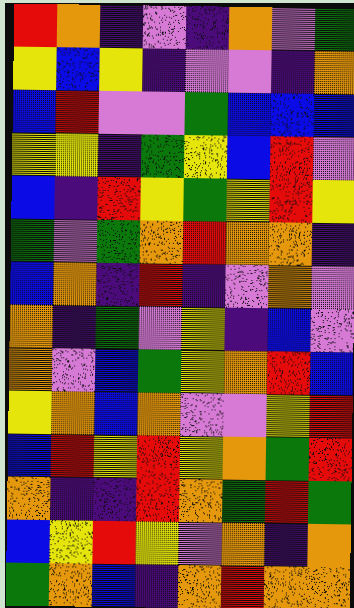[["red", "orange", "indigo", "violet", "indigo", "orange", "violet", "green"], ["yellow", "blue", "yellow", "indigo", "violet", "violet", "indigo", "orange"], ["blue", "red", "violet", "violet", "green", "blue", "blue", "blue"], ["yellow", "yellow", "indigo", "green", "yellow", "blue", "red", "violet"], ["blue", "indigo", "red", "yellow", "green", "yellow", "red", "yellow"], ["green", "violet", "green", "orange", "red", "orange", "orange", "indigo"], ["blue", "orange", "indigo", "red", "indigo", "violet", "orange", "violet"], ["orange", "indigo", "green", "violet", "yellow", "indigo", "blue", "violet"], ["orange", "violet", "blue", "green", "yellow", "orange", "red", "blue"], ["yellow", "orange", "blue", "orange", "violet", "violet", "yellow", "red"], ["blue", "red", "yellow", "red", "yellow", "orange", "green", "red"], ["orange", "indigo", "indigo", "red", "orange", "green", "red", "green"], ["blue", "yellow", "red", "yellow", "violet", "orange", "indigo", "orange"], ["green", "orange", "blue", "indigo", "orange", "red", "orange", "orange"]]